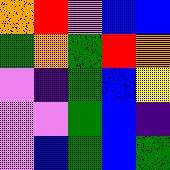[["orange", "red", "violet", "blue", "blue"], ["green", "orange", "green", "red", "orange"], ["violet", "indigo", "green", "blue", "yellow"], ["violet", "violet", "green", "blue", "indigo"], ["violet", "blue", "green", "blue", "green"]]